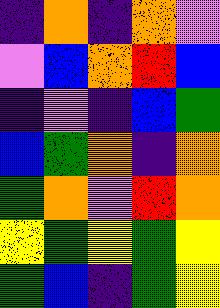[["indigo", "orange", "indigo", "orange", "violet"], ["violet", "blue", "orange", "red", "blue"], ["indigo", "violet", "indigo", "blue", "green"], ["blue", "green", "orange", "indigo", "orange"], ["green", "orange", "violet", "red", "orange"], ["yellow", "green", "yellow", "green", "yellow"], ["green", "blue", "indigo", "green", "yellow"]]